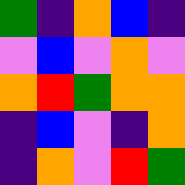[["green", "indigo", "orange", "blue", "indigo"], ["violet", "blue", "violet", "orange", "violet"], ["orange", "red", "green", "orange", "orange"], ["indigo", "blue", "violet", "indigo", "orange"], ["indigo", "orange", "violet", "red", "green"]]